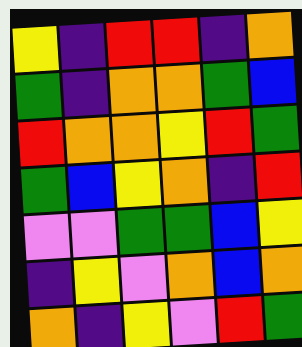[["yellow", "indigo", "red", "red", "indigo", "orange"], ["green", "indigo", "orange", "orange", "green", "blue"], ["red", "orange", "orange", "yellow", "red", "green"], ["green", "blue", "yellow", "orange", "indigo", "red"], ["violet", "violet", "green", "green", "blue", "yellow"], ["indigo", "yellow", "violet", "orange", "blue", "orange"], ["orange", "indigo", "yellow", "violet", "red", "green"]]